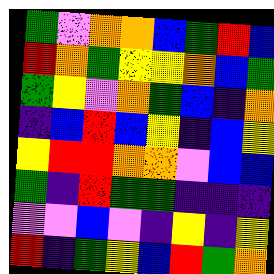[["green", "violet", "orange", "orange", "blue", "green", "red", "blue"], ["red", "orange", "green", "yellow", "yellow", "orange", "blue", "green"], ["green", "yellow", "violet", "orange", "green", "blue", "indigo", "orange"], ["indigo", "blue", "red", "blue", "yellow", "indigo", "blue", "yellow"], ["yellow", "red", "red", "orange", "orange", "violet", "blue", "blue"], ["green", "indigo", "red", "green", "green", "indigo", "indigo", "indigo"], ["violet", "violet", "blue", "violet", "indigo", "yellow", "indigo", "yellow"], ["red", "indigo", "green", "yellow", "blue", "red", "green", "orange"]]